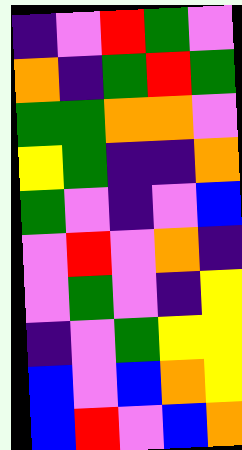[["indigo", "violet", "red", "green", "violet"], ["orange", "indigo", "green", "red", "green"], ["green", "green", "orange", "orange", "violet"], ["yellow", "green", "indigo", "indigo", "orange"], ["green", "violet", "indigo", "violet", "blue"], ["violet", "red", "violet", "orange", "indigo"], ["violet", "green", "violet", "indigo", "yellow"], ["indigo", "violet", "green", "yellow", "yellow"], ["blue", "violet", "blue", "orange", "yellow"], ["blue", "red", "violet", "blue", "orange"]]